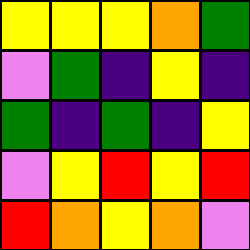[["yellow", "yellow", "yellow", "orange", "green"], ["violet", "green", "indigo", "yellow", "indigo"], ["green", "indigo", "green", "indigo", "yellow"], ["violet", "yellow", "red", "yellow", "red"], ["red", "orange", "yellow", "orange", "violet"]]